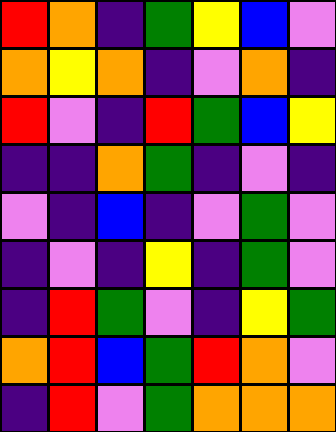[["red", "orange", "indigo", "green", "yellow", "blue", "violet"], ["orange", "yellow", "orange", "indigo", "violet", "orange", "indigo"], ["red", "violet", "indigo", "red", "green", "blue", "yellow"], ["indigo", "indigo", "orange", "green", "indigo", "violet", "indigo"], ["violet", "indigo", "blue", "indigo", "violet", "green", "violet"], ["indigo", "violet", "indigo", "yellow", "indigo", "green", "violet"], ["indigo", "red", "green", "violet", "indigo", "yellow", "green"], ["orange", "red", "blue", "green", "red", "orange", "violet"], ["indigo", "red", "violet", "green", "orange", "orange", "orange"]]